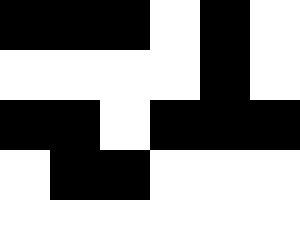[["black", "black", "black", "white", "black", "white"], ["white", "white", "white", "white", "black", "white"], ["black", "black", "white", "black", "black", "black"], ["white", "black", "black", "white", "white", "white"], ["white", "white", "white", "white", "white", "white"]]